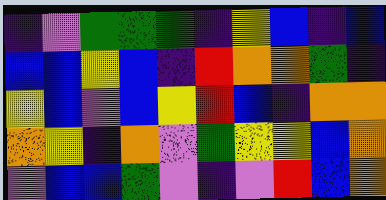[["indigo", "violet", "green", "green", "green", "indigo", "yellow", "blue", "indigo", "blue"], ["blue", "blue", "yellow", "blue", "indigo", "red", "orange", "orange", "green", "indigo"], ["yellow", "blue", "violet", "blue", "yellow", "red", "blue", "indigo", "orange", "orange"], ["orange", "yellow", "indigo", "orange", "violet", "green", "yellow", "yellow", "blue", "orange"], ["violet", "blue", "blue", "green", "violet", "indigo", "violet", "red", "blue", "orange"]]